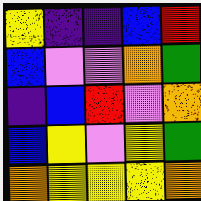[["yellow", "indigo", "indigo", "blue", "red"], ["blue", "violet", "violet", "orange", "green"], ["indigo", "blue", "red", "violet", "orange"], ["blue", "yellow", "violet", "yellow", "green"], ["orange", "yellow", "yellow", "yellow", "orange"]]